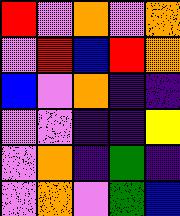[["red", "violet", "orange", "violet", "orange"], ["violet", "red", "blue", "red", "orange"], ["blue", "violet", "orange", "indigo", "indigo"], ["violet", "violet", "indigo", "indigo", "yellow"], ["violet", "orange", "indigo", "green", "indigo"], ["violet", "orange", "violet", "green", "blue"]]